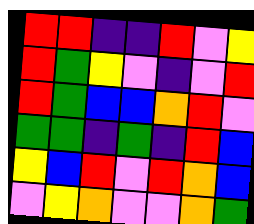[["red", "red", "indigo", "indigo", "red", "violet", "yellow"], ["red", "green", "yellow", "violet", "indigo", "violet", "red"], ["red", "green", "blue", "blue", "orange", "red", "violet"], ["green", "green", "indigo", "green", "indigo", "red", "blue"], ["yellow", "blue", "red", "violet", "red", "orange", "blue"], ["violet", "yellow", "orange", "violet", "violet", "orange", "green"]]